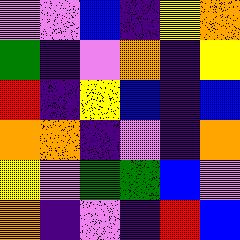[["violet", "violet", "blue", "indigo", "yellow", "orange"], ["green", "indigo", "violet", "orange", "indigo", "yellow"], ["red", "indigo", "yellow", "blue", "indigo", "blue"], ["orange", "orange", "indigo", "violet", "indigo", "orange"], ["yellow", "violet", "green", "green", "blue", "violet"], ["orange", "indigo", "violet", "indigo", "red", "blue"]]